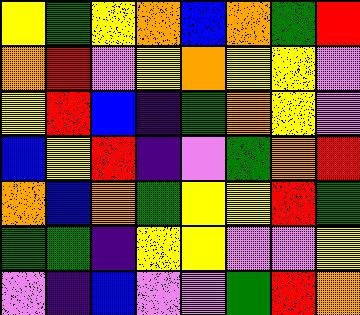[["yellow", "green", "yellow", "orange", "blue", "orange", "green", "red"], ["orange", "red", "violet", "yellow", "orange", "yellow", "yellow", "violet"], ["yellow", "red", "blue", "indigo", "green", "orange", "yellow", "violet"], ["blue", "yellow", "red", "indigo", "violet", "green", "orange", "red"], ["orange", "blue", "orange", "green", "yellow", "yellow", "red", "green"], ["green", "green", "indigo", "yellow", "yellow", "violet", "violet", "yellow"], ["violet", "indigo", "blue", "violet", "violet", "green", "red", "orange"]]